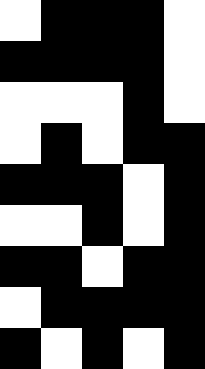[["white", "black", "black", "black", "white"], ["black", "black", "black", "black", "white"], ["white", "white", "white", "black", "white"], ["white", "black", "white", "black", "black"], ["black", "black", "black", "white", "black"], ["white", "white", "black", "white", "black"], ["black", "black", "white", "black", "black"], ["white", "black", "black", "black", "black"], ["black", "white", "black", "white", "black"]]